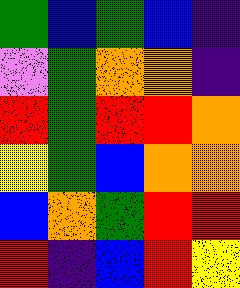[["green", "blue", "green", "blue", "indigo"], ["violet", "green", "orange", "orange", "indigo"], ["red", "green", "red", "red", "orange"], ["yellow", "green", "blue", "orange", "orange"], ["blue", "orange", "green", "red", "red"], ["red", "indigo", "blue", "red", "yellow"]]